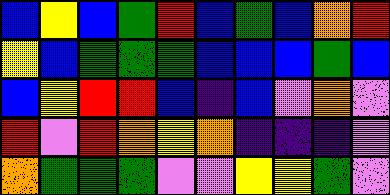[["blue", "yellow", "blue", "green", "red", "blue", "green", "blue", "orange", "red"], ["yellow", "blue", "green", "green", "green", "blue", "blue", "blue", "green", "blue"], ["blue", "yellow", "red", "red", "blue", "indigo", "blue", "violet", "orange", "violet"], ["red", "violet", "red", "orange", "yellow", "orange", "indigo", "indigo", "indigo", "violet"], ["orange", "green", "green", "green", "violet", "violet", "yellow", "yellow", "green", "violet"]]